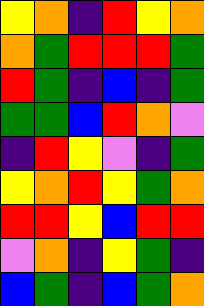[["yellow", "orange", "indigo", "red", "yellow", "orange"], ["orange", "green", "red", "red", "red", "green"], ["red", "green", "indigo", "blue", "indigo", "green"], ["green", "green", "blue", "red", "orange", "violet"], ["indigo", "red", "yellow", "violet", "indigo", "green"], ["yellow", "orange", "red", "yellow", "green", "orange"], ["red", "red", "yellow", "blue", "red", "red"], ["violet", "orange", "indigo", "yellow", "green", "indigo"], ["blue", "green", "indigo", "blue", "green", "orange"]]